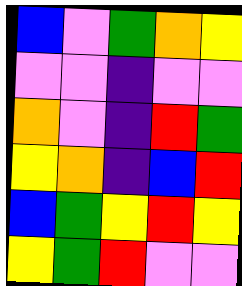[["blue", "violet", "green", "orange", "yellow"], ["violet", "violet", "indigo", "violet", "violet"], ["orange", "violet", "indigo", "red", "green"], ["yellow", "orange", "indigo", "blue", "red"], ["blue", "green", "yellow", "red", "yellow"], ["yellow", "green", "red", "violet", "violet"]]